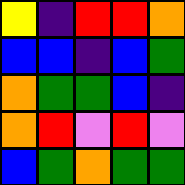[["yellow", "indigo", "red", "red", "orange"], ["blue", "blue", "indigo", "blue", "green"], ["orange", "green", "green", "blue", "indigo"], ["orange", "red", "violet", "red", "violet"], ["blue", "green", "orange", "green", "green"]]